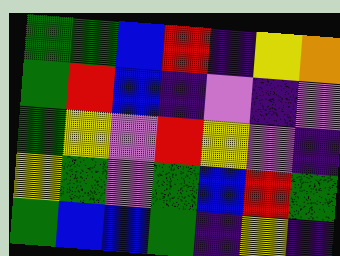[["green", "green", "blue", "red", "indigo", "yellow", "orange"], ["green", "red", "blue", "indigo", "violet", "indigo", "violet"], ["green", "yellow", "violet", "red", "yellow", "violet", "indigo"], ["yellow", "green", "violet", "green", "blue", "red", "green"], ["green", "blue", "blue", "green", "indigo", "yellow", "indigo"]]